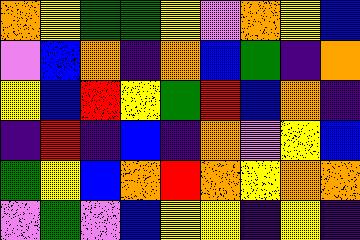[["orange", "yellow", "green", "green", "yellow", "violet", "orange", "yellow", "blue"], ["violet", "blue", "orange", "indigo", "orange", "blue", "green", "indigo", "orange"], ["yellow", "blue", "red", "yellow", "green", "red", "blue", "orange", "indigo"], ["indigo", "red", "indigo", "blue", "indigo", "orange", "violet", "yellow", "blue"], ["green", "yellow", "blue", "orange", "red", "orange", "yellow", "orange", "orange"], ["violet", "green", "violet", "blue", "yellow", "yellow", "indigo", "yellow", "indigo"]]